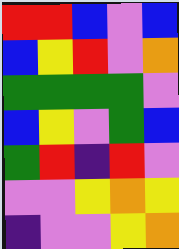[["red", "red", "blue", "violet", "blue"], ["blue", "yellow", "red", "violet", "orange"], ["green", "green", "green", "green", "violet"], ["blue", "yellow", "violet", "green", "blue"], ["green", "red", "indigo", "red", "violet"], ["violet", "violet", "yellow", "orange", "yellow"], ["indigo", "violet", "violet", "yellow", "orange"]]